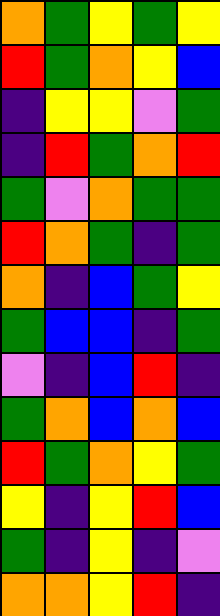[["orange", "green", "yellow", "green", "yellow"], ["red", "green", "orange", "yellow", "blue"], ["indigo", "yellow", "yellow", "violet", "green"], ["indigo", "red", "green", "orange", "red"], ["green", "violet", "orange", "green", "green"], ["red", "orange", "green", "indigo", "green"], ["orange", "indigo", "blue", "green", "yellow"], ["green", "blue", "blue", "indigo", "green"], ["violet", "indigo", "blue", "red", "indigo"], ["green", "orange", "blue", "orange", "blue"], ["red", "green", "orange", "yellow", "green"], ["yellow", "indigo", "yellow", "red", "blue"], ["green", "indigo", "yellow", "indigo", "violet"], ["orange", "orange", "yellow", "red", "indigo"]]